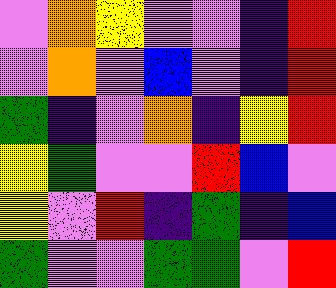[["violet", "orange", "yellow", "violet", "violet", "indigo", "red"], ["violet", "orange", "violet", "blue", "violet", "indigo", "red"], ["green", "indigo", "violet", "orange", "indigo", "yellow", "red"], ["yellow", "green", "violet", "violet", "red", "blue", "violet"], ["yellow", "violet", "red", "indigo", "green", "indigo", "blue"], ["green", "violet", "violet", "green", "green", "violet", "red"]]